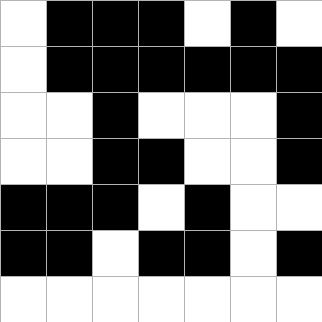[["white", "black", "black", "black", "white", "black", "white"], ["white", "black", "black", "black", "black", "black", "black"], ["white", "white", "black", "white", "white", "white", "black"], ["white", "white", "black", "black", "white", "white", "black"], ["black", "black", "black", "white", "black", "white", "white"], ["black", "black", "white", "black", "black", "white", "black"], ["white", "white", "white", "white", "white", "white", "white"]]